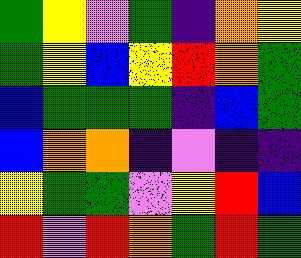[["green", "yellow", "violet", "green", "indigo", "orange", "yellow"], ["green", "yellow", "blue", "yellow", "red", "orange", "green"], ["blue", "green", "green", "green", "indigo", "blue", "green"], ["blue", "orange", "orange", "indigo", "violet", "indigo", "indigo"], ["yellow", "green", "green", "violet", "yellow", "red", "blue"], ["red", "violet", "red", "orange", "green", "red", "green"]]